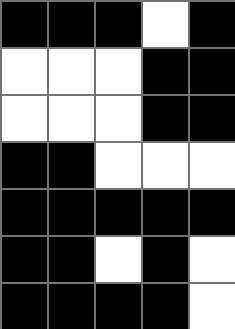[["black", "black", "black", "white", "black"], ["white", "white", "white", "black", "black"], ["white", "white", "white", "black", "black"], ["black", "black", "white", "white", "white"], ["black", "black", "black", "black", "black"], ["black", "black", "white", "black", "white"], ["black", "black", "black", "black", "white"]]